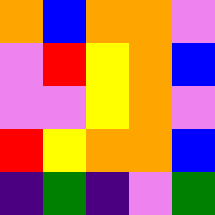[["orange", "blue", "orange", "orange", "violet"], ["violet", "red", "yellow", "orange", "blue"], ["violet", "violet", "yellow", "orange", "violet"], ["red", "yellow", "orange", "orange", "blue"], ["indigo", "green", "indigo", "violet", "green"]]